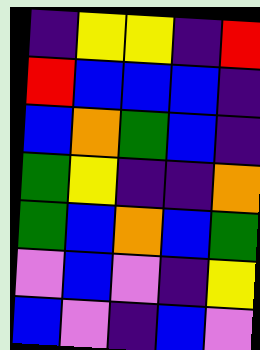[["indigo", "yellow", "yellow", "indigo", "red"], ["red", "blue", "blue", "blue", "indigo"], ["blue", "orange", "green", "blue", "indigo"], ["green", "yellow", "indigo", "indigo", "orange"], ["green", "blue", "orange", "blue", "green"], ["violet", "blue", "violet", "indigo", "yellow"], ["blue", "violet", "indigo", "blue", "violet"]]